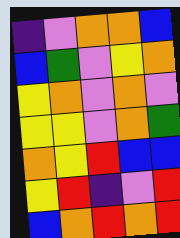[["indigo", "violet", "orange", "orange", "blue"], ["blue", "green", "violet", "yellow", "orange"], ["yellow", "orange", "violet", "orange", "violet"], ["yellow", "yellow", "violet", "orange", "green"], ["orange", "yellow", "red", "blue", "blue"], ["yellow", "red", "indigo", "violet", "red"], ["blue", "orange", "red", "orange", "red"]]